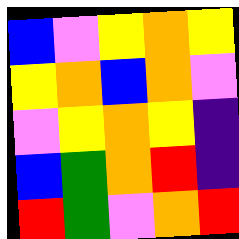[["blue", "violet", "yellow", "orange", "yellow"], ["yellow", "orange", "blue", "orange", "violet"], ["violet", "yellow", "orange", "yellow", "indigo"], ["blue", "green", "orange", "red", "indigo"], ["red", "green", "violet", "orange", "red"]]